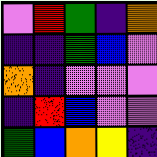[["violet", "red", "green", "indigo", "orange"], ["indigo", "indigo", "green", "blue", "violet"], ["orange", "indigo", "violet", "violet", "violet"], ["indigo", "red", "blue", "violet", "violet"], ["green", "blue", "orange", "yellow", "indigo"]]